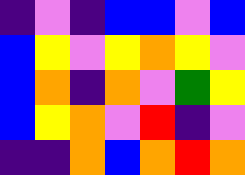[["indigo", "violet", "indigo", "blue", "blue", "violet", "blue"], ["blue", "yellow", "violet", "yellow", "orange", "yellow", "violet"], ["blue", "orange", "indigo", "orange", "violet", "green", "yellow"], ["blue", "yellow", "orange", "violet", "red", "indigo", "violet"], ["indigo", "indigo", "orange", "blue", "orange", "red", "orange"]]